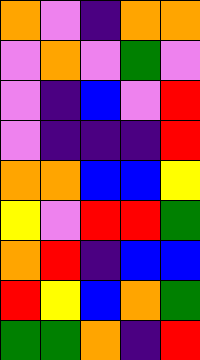[["orange", "violet", "indigo", "orange", "orange"], ["violet", "orange", "violet", "green", "violet"], ["violet", "indigo", "blue", "violet", "red"], ["violet", "indigo", "indigo", "indigo", "red"], ["orange", "orange", "blue", "blue", "yellow"], ["yellow", "violet", "red", "red", "green"], ["orange", "red", "indigo", "blue", "blue"], ["red", "yellow", "blue", "orange", "green"], ["green", "green", "orange", "indigo", "red"]]